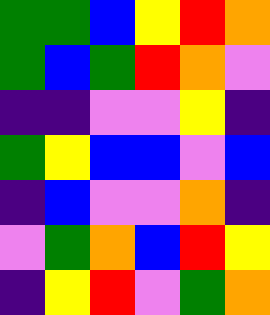[["green", "green", "blue", "yellow", "red", "orange"], ["green", "blue", "green", "red", "orange", "violet"], ["indigo", "indigo", "violet", "violet", "yellow", "indigo"], ["green", "yellow", "blue", "blue", "violet", "blue"], ["indigo", "blue", "violet", "violet", "orange", "indigo"], ["violet", "green", "orange", "blue", "red", "yellow"], ["indigo", "yellow", "red", "violet", "green", "orange"]]